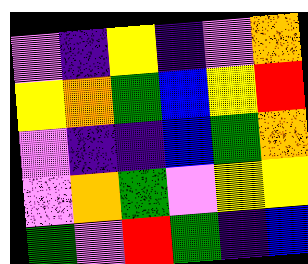[["violet", "indigo", "yellow", "indigo", "violet", "orange"], ["yellow", "orange", "green", "blue", "yellow", "red"], ["violet", "indigo", "indigo", "blue", "green", "orange"], ["violet", "orange", "green", "violet", "yellow", "yellow"], ["green", "violet", "red", "green", "indigo", "blue"]]